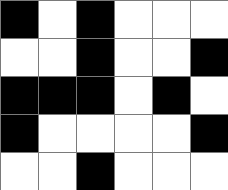[["black", "white", "black", "white", "white", "white"], ["white", "white", "black", "white", "white", "black"], ["black", "black", "black", "white", "black", "white"], ["black", "white", "white", "white", "white", "black"], ["white", "white", "black", "white", "white", "white"]]